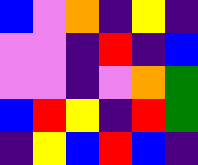[["blue", "violet", "orange", "indigo", "yellow", "indigo"], ["violet", "violet", "indigo", "red", "indigo", "blue"], ["violet", "violet", "indigo", "violet", "orange", "green"], ["blue", "red", "yellow", "indigo", "red", "green"], ["indigo", "yellow", "blue", "red", "blue", "indigo"]]